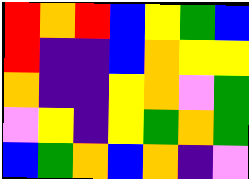[["red", "orange", "red", "blue", "yellow", "green", "blue"], ["red", "indigo", "indigo", "blue", "orange", "yellow", "yellow"], ["orange", "indigo", "indigo", "yellow", "orange", "violet", "green"], ["violet", "yellow", "indigo", "yellow", "green", "orange", "green"], ["blue", "green", "orange", "blue", "orange", "indigo", "violet"]]